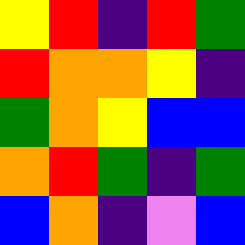[["yellow", "red", "indigo", "red", "green"], ["red", "orange", "orange", "yellow", "indigo"], ["green", "orange", "yellow", "blue", "blue"], ["orange", "red", "green", "indigo", "green"], ["blue", "orange", "indigo", "violet", "blue"]]